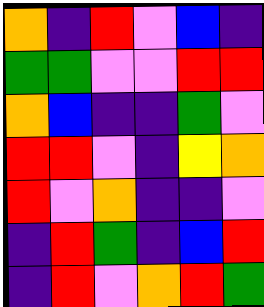[["orange", "indigo", "red", "violet", "blue", "indigo"], ["green", "green", "violet", "violet", "red", "red"], ["orange", "blue", "indigo", "indigo", "green", "violet"], ["red", "red", "violet", "indigo", "yellow", "orange"], ["red", "violet", "orange", "indigo", "indigo", "violet"], ["indigo", "red", "green", "indigo", "blue", "red"], ["indigo", "red", "violet", "orange", "red", "green"]]